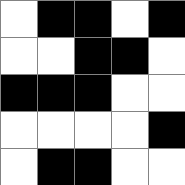[["white", "black", "black", "white", "black"], ["white", "white", "black", "black", "white"], ["black", "black", "black", "white", "white"], ["white", "white", "white", "white", "black"], ["white", "black", "black", "white", "white"]]